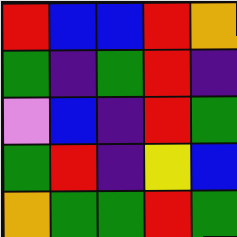[["red", "blue", "blue", "red", "orange"], ["green", "indigo", "green", "red", "indigo"], ["violet", "blue", "indigo", "red", "green"], ["green", "red", "indigo", "yellow", "blue"], ["orange", "green", "green", "red", "green"]]